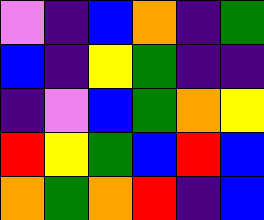[["violet", "indigo", "blue", "orange", "indigo", "green"], ["blue", "indigo", "yellow", "green", "indigo", "indigo"], ["indigo", "violet", "blue", "green", "orange", "yellow"], ["red", "yellow", "green", "blue", "red", "blue"], ["orange", "green", "orange", "red", "indigo", "blue"]]